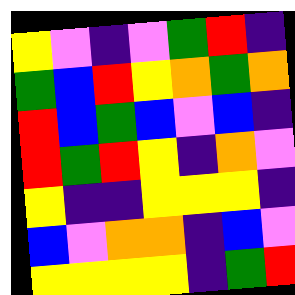[["yellow", "violet", "indigo", "violet", "green", "red", "indigo"], ["green", "blue", "red", "yellow", "orange", "green", "orange"], ["red", "blue", "green", "blue", "violet", "blue", "indigo"], ["red", "green", "red", "yellow", "indigo", "orange", "violet"], ["yellow", "indigo", "indigo", "yellow", "yellow", "yellow", "indigo"], ["blue", "violet", "orange", "orange", "indigo", "blue", "violet"], ["yellow", "yellow", "yellow", "yellow", "indigo", "green", "red"]]